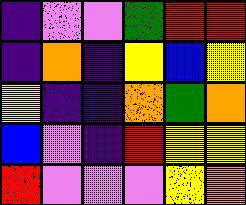[["indigo", "violet", "violet", "green", "red", "red"], ["indigo", "orange", "indigo", "yellow", "blue", "yellow"], ["yellow", "indigo", "indigo", "orange", "green", "orange"], ["blue", "violet", "indigo", "red", "yellow", "yellow"], ["red", "violet", "violet", "violet", "yellow", "orange"]]